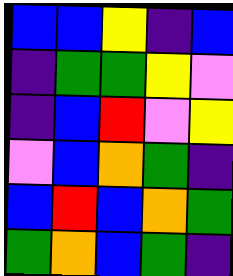[["blue", "blue", "yellow", "indigo", "blue"], ["indigo", "green", "green", "yellow", "violet"], ["indigo", "blue", "red", "violet", "yellow"], ["violet", "blue", "orange", "green", "indigo"], ["blue", "red", "blue", "orange", "green"], ["green", "orange", "blue", "green", "indigo"]]